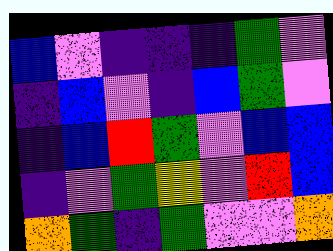[["blue", "violet", "indigo", "indigo", "indigo", "green", "violet"], ["indigo", "blue", "violet", "indigo", "blue", "green", "violet"], ["indigo", "blue", "red", "green", "violet", "blue", "blue"], ["indigo", "violet", "green", "yellow", "violet", "red", "blue"], ["orange", "green", "indigo", "green", "violet", "violet", "orange"]]